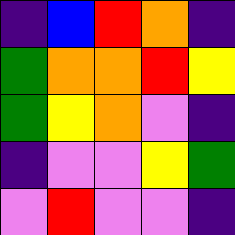[["indigo", "blue", "red", "orange", "indigo"], ["green", "orange", "orange", "red", "yellow"], ["green", "yellow", "orange", "violet", "indigo"], ["indigo", "violet", "violet", "yellow", "green"], ["violet", "red", "violet", "violet", "indigo"]]